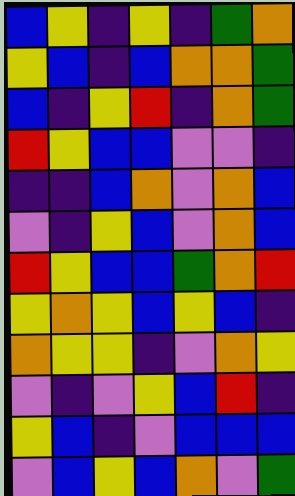[["blue", "yellow", "indigo", "yellow", "indigo", "green", "orange"], ["yellow", "blue", "indigo", "blue", "orange", "orange", "green"], ["blue", "indigo", "yellow", "red", "indigo", "orange", "green"], ["red", "yellow", "blue", "blue", "violet", "violet", "indigo"], ["indigo", "indigo", "blue", "orange", "violet", "orange", "blue"], ["violet", "indigo", "yellow", "blue", "violet", "orange", "blue"], ["red", "yellow", "blue", "blue", "green", "orange", "red"], ["yellow", "orange", "yellow", "blue", "yellow", "blue", "indigo"], ["orange", "yellow", "yellow", "indigo", "violet", "orange", "yellow"], ["violet", "indigo", "violet", "yellow", "blue", "red", "indigo"], ["yellow", "blue", "indigo", "violet", "blue", "blue", "blue"], ["violet", "blue", "yellow", "blue", "orange", "violet", "green"]]